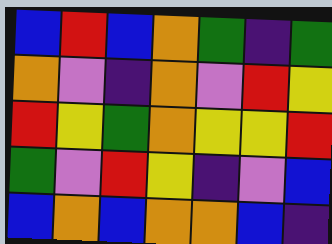[["blue", "red", "blue", "orange", "green", "indigo", "green"], ["orange", "violet", "indigo", "orange", "violet", "red", "yellow"], ["red", "yellow", "green", "orange", "yellow", "yellow", "red"], ["green", "violet", "red", "yellow", "indigo", "violet", "blue"], ["blue", "orange", "blue", "orange", "orange", "blue", "indigo"]]